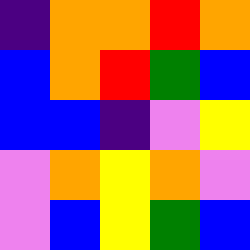[["indigo", "orange", "orange", "red", "orange"], ["blue", "orange", "red", "green", "blue"], ["blue", "blue", "indigo", "violet", "yellow"], ["violet", "orange", "yellow", "orange", "violet"], ["violet", "blue", "yellow", "green", "blue"]]